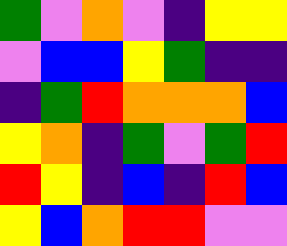[["green", "violet", "orange", "violet", "indigo", "yellow", "yellow"], ["violet", "blue", "blue", "yellow", "green", "indigo", "indigo"], ["indigo", "green", "red", "orange", "orange", "orange", "blue"], ["yellow", "orange", "indigo", "green", "violet", "green", "red"], ["red", "yellow", "indigo", "blue", "indigo", "red", "blue"], ["yellow", "blue", "orange", "red", "red", "violet", "violet"]]